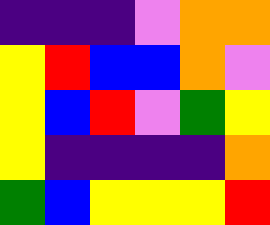[["indigo", "indigo", "indigo", "violet", "orange", "orange"], ["yellow", "red", "blue", "blue", "orange", "violet"], ["yellow", "blue", "red", "violet", "green", "yellow"], ["yellow", "indigo", "indigo", "indigo", "indigo", "orange"], ["green", "blue", "yellow", "yellow", "yellow", "red"]]